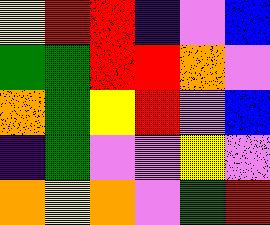[["yellow", "red", "red", "indigo", "violet", "blue"], ["green", "green", "red", "red", "orange", "violet"], ["orange", "green", "yellow", "red", "violet", "blue"], ["indigo", "green", "violet", "violet", "yellow", "violet"], ["orange", "yellow", "orange", "violet", "green", "red"]]